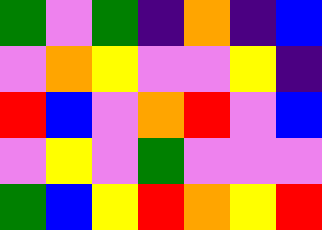[["green", "violet", "green", "indigo", "orange", "indigo", "blue"], ["violet", "orange", "yellow", "violet", "violet", "yellow", "indigo"], ["red", "blue", "violet", "orange", "red", "violet", "blue"], ["violet", "yellow", "violet", "green", "violet", "violet", "violet"], ["green", "blue", "yellow", "red", "orange", "yellow", "red"]]